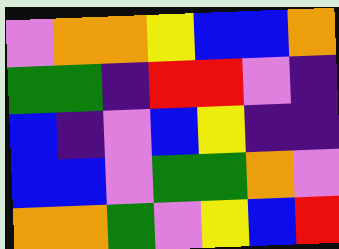[["violet", "orange", "orange", "yellow", "blue", "blue", "orange"], ["green", "green", "indigo", "red", "red", "violet", "indigo"], ["blue", "indigo", "violet", "blue", "yellow", "indigo", "indigo"], ["blue", "blue", "violet", "green", "green", "orange", "violet"], ["orange", "orange", "green", "violet", "yellow", "blue", "red"]]